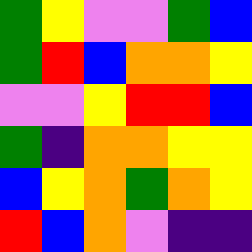[["green", "yellow", "violet", "violet", "green", "blue"], ["green", "red", "blue", "orange", "orange", "yellow"], ["violet", "violet", "yellow", "red", "red", "blue"], ["green", "indigo", "orange", "orange", "yellow", "yellow"], ["blue", "yellow", "orange", "green", "orange", "yellow"], ["red", "blue", "orange", "violet", "indigo", "indigo"]]